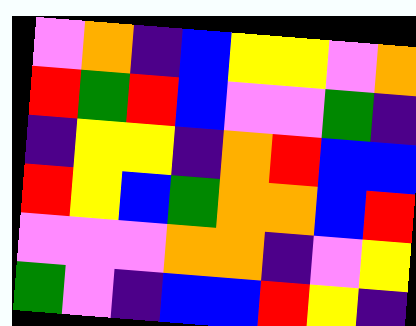[["violet", "orange", "indigo", "blue", "yellow", "yellow", "violet", "orange"], ["red", "green", "red", "blue", "violet", "violet", "green", "indigo"], ["indigo", "yellow", "yellow", "indigo", "orange", "red", "blue", "blue"], ["red", "yellow", "blue", "green", "orange", "orange", "blue", "red"], ["violet", "violet", "violet", "orange", "orange", "indigo", "violet", "yellow"], ["green", "violet", "indigo", "blue", "blue", "red", "yellow", "indigo"]]